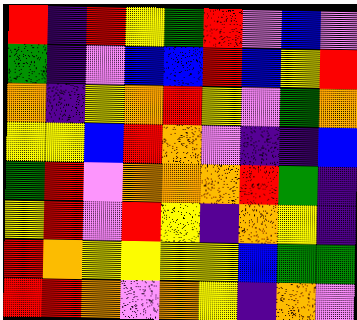[["red", "indigo", "red", "yellow", "green", "red", "violet", "blue", "violet"], ["green", "indigo", "violet", "blue", "blue", "red", "blue", "yellow", "red"], ["orange", "indigo", "yellow", "orange", "red", "yellow", "violet", "green", "orange"], ["yellow", "yellow", "blue", "red", "orange", "violet", "indigo", "indigo", "blue"], ["green", "red", "violet", "orange", "orange", "orange", "red", "green", "indigo"], ["yellow", "red", "violet", "red", "yellow", "indigo", "orange", "yellow", "indigo"], ["red", "orange", "yellow", "yellow", "yellow", "yellow", "blue", "green", "green"], ["red", "red", "orange", "violet", "orange", "yellow", "indigo", "orange", "violet"]]